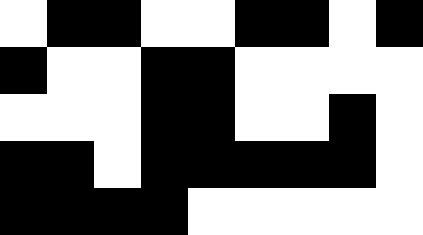[["white", "black", "black", "white", "white", "black", "black", "white", "black"], ["black", "white", "white", "black", "black", "white", "white", "white", "white"], ["white", "white", "white", "black", "black", "white", "white", "black", "white"], ["black", "black", "white", "black", "black", "black", "black", "black", "white"], ["black", "black", "black", "black", "white", "white", "white", "white", "white"]]